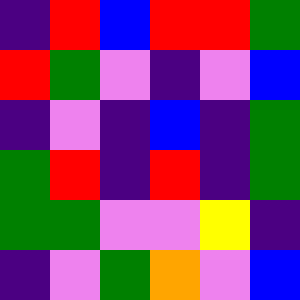[["indigo", "red", "blue", "red", "red", "green"], ["red", "green", "violet", "indigo", "violet", "blue"], ["indigo", "violet", "indigo", "blue", "indigo", "green"], ["green", "red", "indigo", "red", "indigo", "green"], ["green", "green", "violet", "violet", "yellow", "indigo"], ["indigo", "violet", "green", "orange", "violet", "blue"]]